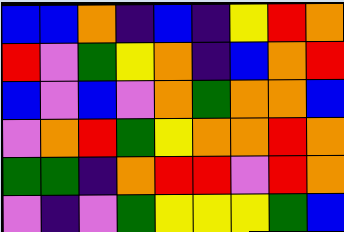[["blue", "blue", "orange", "indigo", "blue", "indigo", "yellow", "red", "orange"], ["red", "violet", "green", "yellow", "orange", "indigo", "blue", "orange", "red"], ["blue", "violet", "blue", "violet", "orange", "green", "orange", "orange", "blue"], ["violet", "orange", "red", "green", "yellow", "orange", "orange", "red", "orange"], ["green", "green", "indigo", "orange", "red", "red", "violet", "red", "orange"], ["violet", "indigo", "violet", "green", "yellow", "yellow", "yellow", "green", "blue"]]